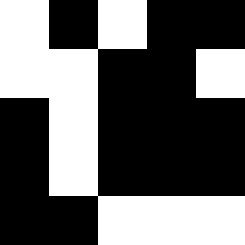[["white", "black", "white", "black", "black"], ["white", "white", "black", "black", "white"], ["black", "white", "black", "black", "black"], ["black", "white", "black", "black", "black"], ["black", "black", "white", "white", "white"]]